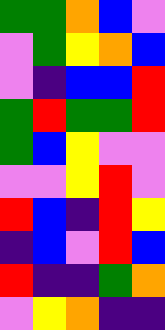[["green", "green", "orange", "blue", "violet"], ["violet", "green", "yellow", "orange", "blue"], ["violet", "indigo", "blue", "blue", "red"], ["green", "red", "green", "green", "red"], ["green", "blue", "yellow", "violet", "violet"], ["violet", "violet", "yellow", "red", "violet"], ["red", "blue", "indigo", "red", "yellow"], ["indigo", "blue", "violet", "red", "blue"], ["red", "indigo", "indigo", "green", "orange"], ["violet", "yellow", "orange", "indigo", "indigo"]]